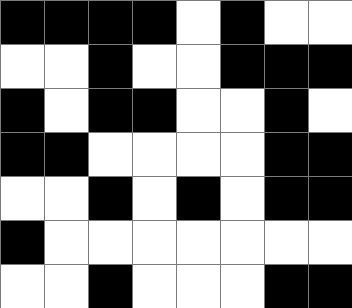[["black", "black", "black", "black", "white", "black", "white", "white"], ["white", "white", "black", "white", "white", "black", "black", "black"], ["black", "white", "black", "black", "white", "white", "black", "white"], ["black", "black", "white", "white", "white", "white", "black", "black"], ["white", "white", "black", "white", "black", "white", "black", "black"], ["black", "white", "white", "white", "white", "white", "white", "white"], ["white", "white", "black", "white", "white", "white", "black", "black"]]